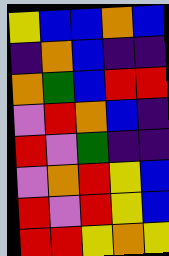[["yellow", "blue", "blue", "orange", "blue"], ["indigo", "orange", "blue", "indigo", "indigo"], ["orange", "green", "blue", "red", "red"], ["violet", "red", "orange", "blue", "indigo"], ["red", "violet", "green", "indigo", "indigo"], ["violet", "orange", "red", "yellow", "blue"], ["red", "violet", "red", "yellow", "blue"], ["red", "red", "yellow", "orange", "yellow"]]